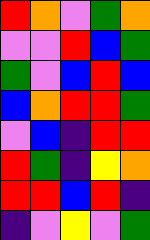[["red", "orange", "violet", "green", "orange"], ["violet", "violet", "red", "blue", "green"], ["green", "violet", "blue", "red", "blue"], ["blue", "orange", "red", "red", "green"], ["violet", "blue", "indigo", "red", "red"], ["red", "green", "indigo", "yellow", "orange"], ["red", "red", "blue", "red", "indigo"], ["indigo", "violet", "yellow", "violet", "green"]]